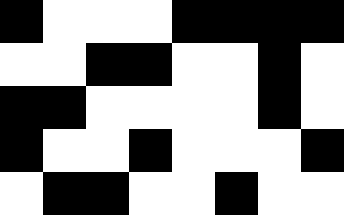[["black", "white", "white", "white", "black", "black", "black", "black"], ["white", "white", "black", "black", "white", "white", "black", "white"], ["black", "black", "white", "white", "white", "white", "black", "white"], ["black", "white", "white", "black", "white", "white", "white", "black"], ["white", "black", "black", "white", "white", "black", "white", "white"]]